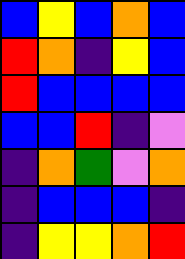[["blue", "yellow", "blue", "orange", "blue"], ["red", "orange", "indigo", "yellow", "blue"], ["red", "blue", "blue", "blue", "blue"], ["blue", "blue", "red", "indigo", "violet"], ["indigo", "orange", "green", "violet", "orange"], ["indigo", "blue", "blue", "blue", "indigo"], ["indigo", "yellow", "yellow", "orange", "red"]]